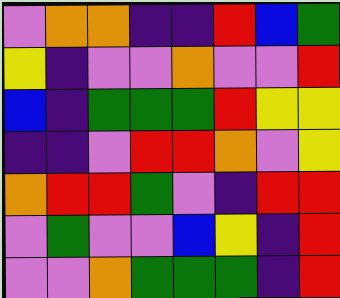[["violet", "orange", "orange", "indigo", "indigo", "red", "blue", "green"], ["yellow", "indigo", "violet", "violet", "orange", "violet", "violet", "red"], ["blue", "indigo", "green", "green", "green", "red", "yellow", "yellow"], ["indigo", "indigo", "violet", "red", "red", "orange", "violet", "yellow"], ["orange", "red", "red", "green", "violet", "indigo", "red", "red"], ["violet", "green", "violet", "violet", "blue", "yellow", "indigo", "red"], ["violet", "violet", "orange", "green", "green", "green", "indigo", "red"]]